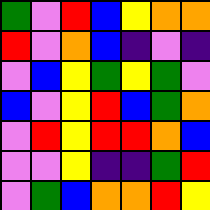[["green", "violet", "red", "blue", "yellow", "orange", "orange"], ["red", "violet", "orange", "blue", "indigo", "violet", "indigo"], ["violet", "blue", "yellow", "green", "yellow", "green", "violet"], ["blue", "violet", "yellow", "red", "blue", "green", "orange"], ["violet", "red", "yellow", "red", "red", "orange", "blue"], ["violet", "violet", "yellow", "indigo", "indigo", "green", "red"], ["violet", "green", "blue", "orange", "orange", "red", "yellow"]]